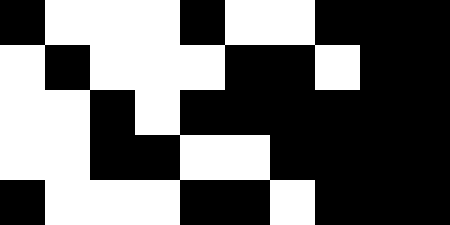[["black", "white", "white", "white", "black", "white", "white", "black", "black", "black"], ["white", "black", "white", "white", "white", "black", "black", "white", "black", "black"], ["white", "white", "black", "white", "black", "black", "black", "black", "black", "black"], ["white", "white", "black", "black", "white", "white", "black", "black", "black", "black"], ["black", "white", "white", "white", "black", "black", "white", "black", "black", "black"]]